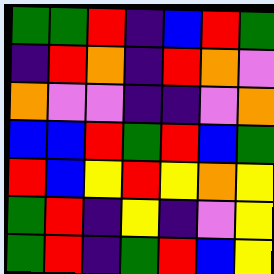[["green", "green", "red", "indigo", "blue", "red", "green"], ["indigo", "red", "orange", "indigo", "red", "orange", "violet"], ["orange", "violet", "violet", "indigo", "indigo", "violet", "orange"], ["blue", "blue", "red", "green", "red", "blue", "green"], ["red", "blue", "yellow", "red", "yellow", "orange", "yellow"], ["green", "red", "indigo", "yellow", "indigo", "violet", "yellow"], ["green", "red", "indigo", "green", "red", "blue", "yellow"]]